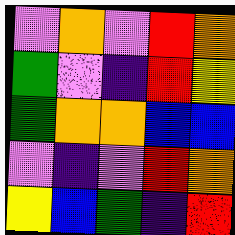[["violet", "orange", "violet", "red", "orange"], ["green", "violet", "indigo", "red", "yellow"], ["green", "orange", "orange", "blue", "blue"], ["violet", "indigo", "violet", "red", "orange"], ["yellow", "blue", "green", "indigo", "red"]]